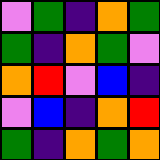[["violet", "green", "indigo", "orange", "green"], ["green", "indigo", "orange", "green", "violet"], ["orange", "red", "violet", "blue", "indigo"], ["violet", "blue", "indigo", "orange", "red"], ["green", "indigo", "orange", "green", "orange"]]